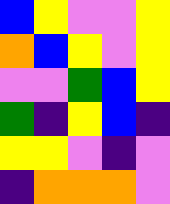[["blue", "yellow", "violet", "violet", "yellow"], ["orange", "blue", "yellow", "violet", "yellow"], ["violet", "violet", "green", "blue", "yellow"], ["green", "indigo", "yellow", "blue", "indigo"], ["yellow", "yellow", "violet", "indigo", "violet"], ["indigo", "orange", "orange", "orange", "violet"]]